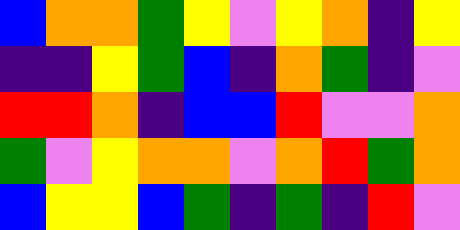[["blue", "orange", "orange", "green", "yellow", "violet", "yellow", "orange", "indigo", "yellow"], ["indigo", "indigo", "yellow", "green", "blue", "indigo", "orange", "green", "indigo", "violet"], ["red", "red", "orange", "indigo", "blue", "blue", "red", "violet", "violet", "orange"], ["green", "violet", "yellow", "orange", "orange", "violet", "orange", "red", "green", "orange"], ["blue", "yellow", "yellow", "blue", "green", "indigo", "green", "indigo", "red", "violet"]]